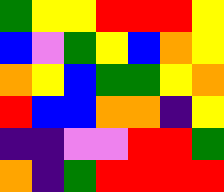[["green", "yellow", "yellow", "red", "red", "red", "yellow"], ["blue", "violet", "green", "yellow", "blue", "orange", "yellow"], ["orange", "yellow", "blue", "green", "green", "yellow", "orange"], ["red", "blue", "blue", "orange", "orange", "indigo", "yellow"], ["indigo", "indigo", "violet", "violet", "red", "red", "green"], ["orange", "indigo", "green", "red", "red", "red", "red"]]